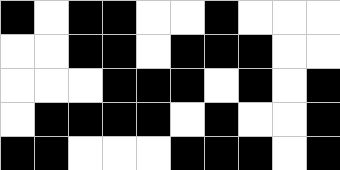[["black", "white", "black", "black", "white", "white", "black", "white", "white", "white"], ["white", "white", "black", "black", "white", "black", "black", "black", "white", "white"], ["white", "white", "white", "black", "black", "black", "white", "black", "white", "black"], ["white", "black", "black", "black", "black", "white", "black", "white", "white", "black"], ["black", "black", "white", "white", "white", "black", "black", "black", "white", "black"]]